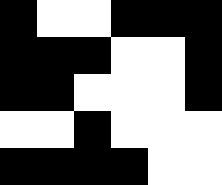[["black", "white", "white", "black", "black", "black"], ["black", "black", "black", "white", "white", "black"], ["black", "black", "white", "white", "white", "black"], ["white", "white", "black", "white", "white", "white"], ["black", "black", "black", "black", "white", "white"]]